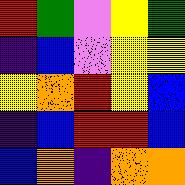[["red", "green", "violet", "yellow", "green"], ["indigo", "blue", "violet", "yellow", "yellow"], ["yellow", "orange", "red", "yellow", "blue"], ["indigo", "blue", "red", "red", "blue"], ["blue", "orange", "indigo", "orange", "orange"]]